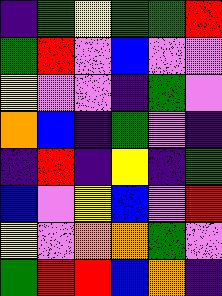[["indigo", "green", "yellow", "green", "green", "red"], ["green", "red", "violet", "blue", "violet", "violet"], ["yellow", "violet", "violet", "indigo", "green", "violet"], ["orange", "blue", "indigo", "green", "violet", "indigo"], ["indigo", "red", "indigo", "yellow", "indigo", "green"], ["blue", "violet", "yellow", "blue", "violet", "red"], ["yellow", "violet", "orange", "orange", "green", "violet"], ["green", "red", "red", "blue", "orange", "indigo"]]